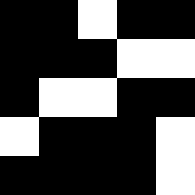[["black", "black", "white", "black", "black"], ["black", "black", "black", "white", "white"], ["black", "white", "white", "black", "black"], ["white", "black", "black", "black", "white"], ["black", "black", "black", "black", "white"]]